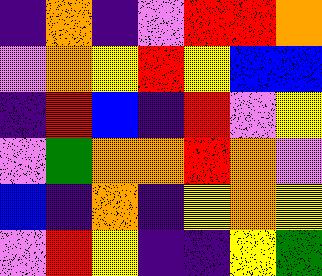[["indigo", "orange", "indigo", "violet", "red", "red", "orange"], ["violet", "orange", "yellow", "red", "yellow", "blue", "blue"], ["indigo", "red", "blue", "indigo", "red", "violet", "yellow"], ["violet", "green", "orange", "orange", "red", "orange", "violet"], ["blue", "indigo", "orange", "indigo", "yellow", "orange", "yellow"], ["violet", "red", "yellow", "indigo", "indigo", "yellow", "green"]]